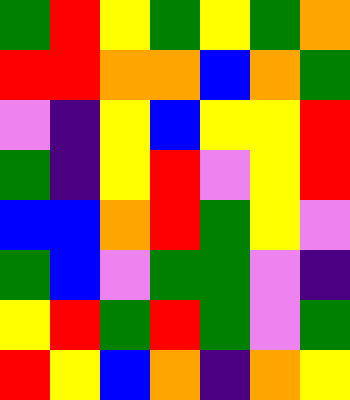[["green", "red", "yellow", "green", "yellow", "green", "orange"], ["red", "red", "orange", "orange", "blue", "orange", "green"], ["violet", "indigo", "yellow", "blue", "yellow", "yellow", "red"], ["green", "indigo", "yellow", "red", "violet", "yellow", "red"], ["blue", "blue", "orange", "red", "green", "yellow", "violet"], ["green", "blue", "violet", "green", "green", "violet", "indigo"], ["yellow", "red", "green", "red", "green", "violet", "green"], ["red", "yellow", "blue", "orange", "indigo", "orange", "yellow"]]